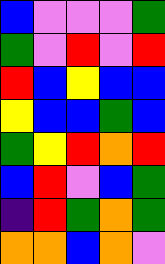[["blue", "violet", "violet", "violet", "green"], ["green", "violet", "red", "violet", "red"], ["red", "blue", "yellow", "blue", "blue"], ["yellow", "blue", "blue", "green", "blue"], ["green", "yellow", "red", "orange", "red"], ["blue", "red", "violet", "blue", "green"], ["indigo", "red", "green", "orange", "green"], ["orange", "orange", "blue", "orange", "violet"]]